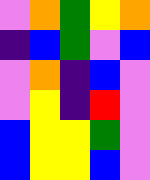[["violet", "orange", "green", "yellow", "orange"], ["indigo", "blue", "green", "violet", "blue"], ["violet", "orange", "indigo", "blue", "violet"], ["violet", "yellow", "indigo", "red", "violet"], ["blue", "yellow", "yellow", "green", "violet"], ["blue", "yellow", "yellow", "blue", "violet"]]